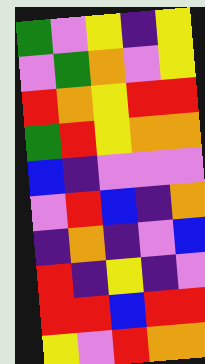[["green", "violet", "yellow", "indigo", "yellow"], ["violet", "green", "orange", "violet", "yellow"], ["red", "orange", "yellow", "red", "red"], ["green", "red", "yellow", "orange", "orange"], ["blue", "indigo", "violet", "violet", "violet"], ["violet", "red", "blue", "indigo", "orange"], ["indigo", "orange", "indigo", "violet", "blue"], ["red", "indigo", "yellow", "indigo", "violet"], ["red", "red", "blue", "red", "red"], ["yellow", "violet", "red", "orange", "orange"]]